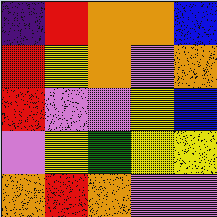[["indigo", "red", "orange", "orange", "blue"], ["red", "yellow", "orange", "violet", "orange"], ["red", "violet", "violet", "yellow", "blue"], ["violet", "yellow", "green", "yellow", "yellow"], ["orange", "red", "orange", "violet", "violet"]]